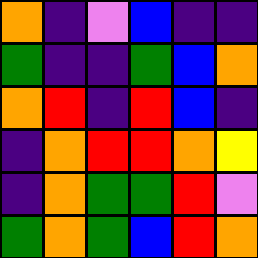[["orange", "indigo", "violet", "blue", "indigo", "indigo"], ["green", "indigo", "indigo", "green", "blue", "orange"], ["orange", "red", "indigo", "red", "blue", "indigo"], ["indigo", "orange", "red", "red", "orange", "yellow"], ["indigo", "orange", "green", "green", "red", "violet"], ["green", "orange", "green", "blue", "red", "orange"]]